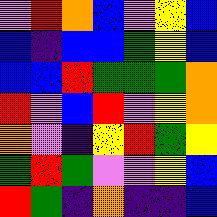[["violet", "red", "orange", "blue", "violet", "yellow", "blue"], ["blue", "indigo", "blue", "blue", "green", "yellow", "blue"], ["blue", "blue", "red", "green", "green", "green", "orange"], ["red", "violet", "blue", "red", "violet", "yellow", "orange"], ["orange", "violet", "indigo", "yellow", "red", "green", "yellow"], ["green", "red", "green", "violet", "violet", "yellow", "blue"], ["red", "green", "indigo", "orange", "indigo", "indigo", "blue"]]